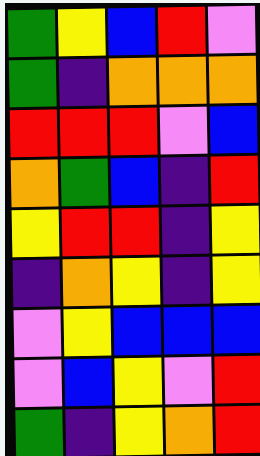[["green", "yellow", "blue", "red", "violet"], ["green", "indigo", "orange", "orange", "orange"], ["red", "red", "red", "violet", "blue"], ["orange", "green", "blue", "indigo", "red"], ["yellow", "red", "red", "indigo", "yellow"], ["indigo", "orange", "yellow", "indigo", "yellow"], ["violet", "yellow", "blue", "blue", "blue"], ["violet", "blue", "yellow", "violet", "red"], ["green", "indigo", "yellow", "orange", "red"]]